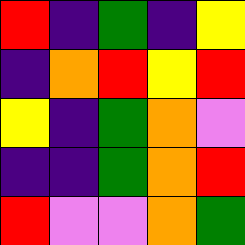[["red", "indigo", "green", "indigo", "yellow"], ["indigo", "orange", "red", "yellow", "red"], ["yellow", "indigo", "green", "orange", "violet"], ["indigo", "indigo", "green", "orange", "red"], ["red", "violet", "violet", "orange", "green"]]